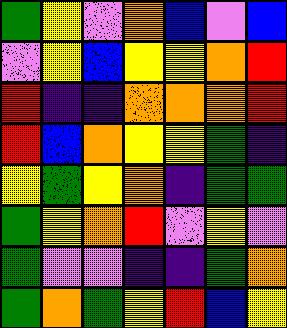[["green", "yellow", "violet", "orange", "blue", "violet", "blue"], ["violet", "yellow", "blue", "yellow", "yellow", "orange", "red"], ["red", "indigo", "indigo", "orange", "orange", "orange", "red"], ["red", "blue", "orange", "yellow", "yellow", "green", "indigo"], ["yellow", "green", "yellow", "orange", "indigo", "green", "green"], ["green", "yellow", "orange", "red", "violet", "yellow", "violet"], ["green", "violet", "violet", "indigo", "indigo", "green", "orange"], ["green", "orange", "green", "yellow", "red", "blue", "yellow"]]